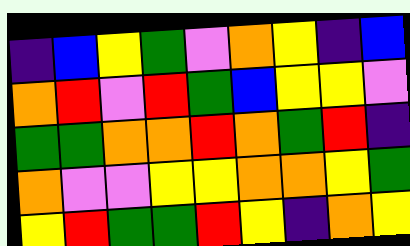[["indigo", "blue", "yellow", "green", "violet", "orange", "yellow", "indigo", "blue"], ["orange", "red", "violet", "red", "green", "blue", "yellow", "yellow", "violet"], ["green", "green", "orange", "orange", "red", "orange", "green", "red", "indigo"], ["orange", "violet", "violet", "yellow", "yellow", "orange", "orange", "yellow", "green"], ["yellow", "red", "green", "green", "red", "yellow", "indigo", "orange", "yellow"]]